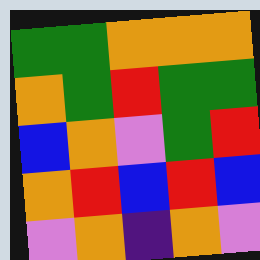[["green", "green", "orange", "orange", "orange"], ["orange", "green", "red", "green", "green"], ["blue", "orange", "violet", "green", "red"], ["orange", "red", "blue", "red", "blue"], ["violet", "orange", "indigo", "orange", "violet"]]